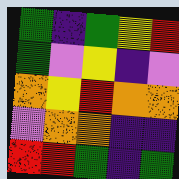[["green", "indigo", "green", "yellow", "red"], ["green", "violet", "yellow", "indigo", "violet"], ["orange", "yellow", "red", "orange", "orange"], ["violet", "orange", "orange", "indigo", "indigo"], ["red", "red", "green", "indigo", "green"]]